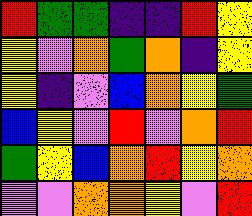[["red", "green", "green", "indigo", "indigo", "red", "yellow"], ["yellow", "violet", "orange", "green", "orange", "indigo", "yellow"], ["yellow", "indigo", "violet", "blue", "orange", "yellow", "green"], ["blue", "yellow", "violet", "red", "violet", "orange", "red"], ["green", "yellow", "blue", "orange", "red", "yellow", "orange"], ["violet", "violet", "orange", "orange", "yellow", "violet", "red"]]